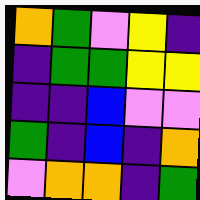[["orange", "green", "violet", "yellow", "indigo"], ["indigo", "green", "green", "yellow", "yellow"], ["indigo", "indigo", "blue", "violet", "violet"], ["green", "indigo", "blue", "indigo", "orange"], ["violet", "orange", "orange", "indigo", "green"]]